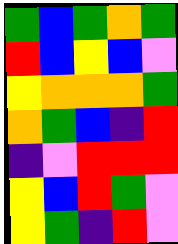[["green", "blue", "green", "orange", "green"], ["red", "blue", "yellow", "blue", "violet"], ["yellow", "orange", "orange", "orange", "green"], ["orange", "green", "blue", "indigo", "red"], ["indigo", "violet", "red", "red", "red"], ["yellow", "blue", "red", "green", "violet"], ["yellow", "green", "indigo", "red", "violet"]]